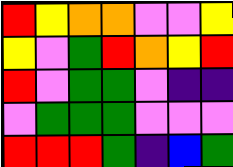[["red", "yellow", "orange", "orange", "violet", "violet", "yellow"], ["yellow", "violet", "green", "red", "orange", "yellow", "red"], ["red", "violet", "green", "green", "violet", "indigo", "indigo"], ["violet", "green", "green", "green", "violet", "violet", "violet"], ["red", "red", "red", "green", "indigo", "blue", "green"]]